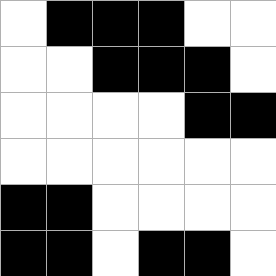[["white", "black", "black", "black", "white", "white"], ["white", "white", "black", "black", "black", "white"], ["white", "white", "white", "white", "black", "black"], ["white", "white", "white", "white", "white", "white"], ["black", "black", "white", "white", "white", "white"], ["black", "black", "white", "black", "black", "white"]]